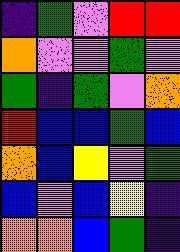[["indigo", "green", "violet", "red", "red"], ["orange", "violet", "violet", "green", "violet"], ["green", "indigo", "green", "violet", "orange"], ["red", "blue", "blue", "green", "blue"], ["orange", "blue", "yellow", "violet", "green"], ["blue", "violet", "blue", "yellow", "indigo"], ["orange", "orange", "blue", "green", "indigo"]]